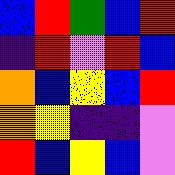[["blue", "red", "green", "blue", "red"], ["indigo", "red", "violet", "red", "blue"], ["orange", "blue", "yellow", "blue", "red"], ["orange", "yellow", "indigo", "indigo", "violet"], ["red", "blue", "yellow", "blue", "violet"]]